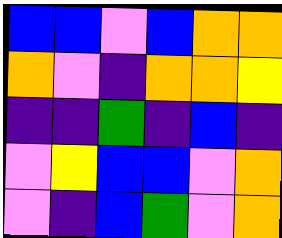[["blue", "blue", "violet", "blue", "orange", "orange"], ["orange", "violet", "indigo", "orange", "orange", "yellow"], ["indigo", "indigo", "green", "indigo", "blue", "indigo"], ["violet", "yellow", "blue", "blue", "violet", "orange"], ["violet", "indigo", "blue", "green", "violet", "orange"]]